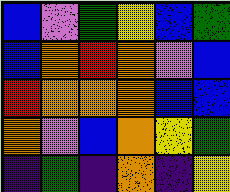[["blue", "violet", "green", "yellow", "blue", "green"], ["blue", "orange", "red", "orange", "violet", "blue"], ["red", "orange", "orange", "orange", "blue", "blue"], ["orange", "violet", "blue", "orange", "yellow", "green"], ["indigo", "green", "indigo", "orange", "indigo", "yellow"]]